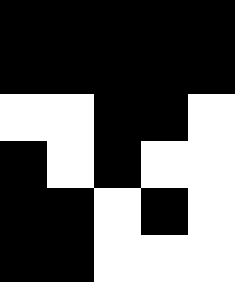[["black", "black", "black", "black", "black"], ["black", "black", "black", "black", "black"], ["white", "white", "black", "black", "white"], ["black", "white", "black", "white", "white"], ["black", "black", "white", "black", "white"], ["black", "black", "white", "white", "white"]]